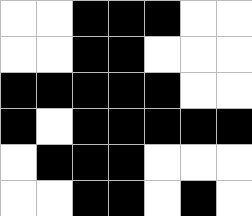[["white", "white", "black", "black", "black", "white", "white"], ["white", "white", "black", "black", "white", "white", "white"], ["black", "black", "black", "black", "black", "white", "white"], ["black", "white", "black", "black", "black", "black", "black"], ["white", "black", "black", "black", "white", "white", "white"], ["white", "white", "black", "black", "white", "black", "white"]]